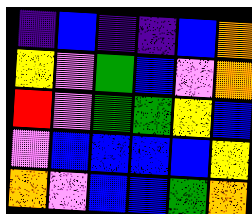[["indigo", "blue", "indigo", "indigo", "blue", "orange"], ["yellow", "violet", "green", "blue", "violet", "orange"], ["red", "violet", "green", "green", "yellow", "blue"], ["violet", "blue", "blue", "blue", "blue", "yellow"], ["orange", "violet", "blue", "blue", "green", "orange"]]